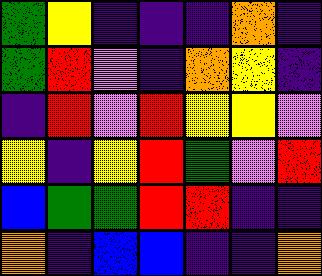[["green", "yellow", "indigo", "indigo", "indigo", "orange", "indigo"], ["green", "red", "violet", "indigo", "orange", "yellow", "indigo"], ["indigo", "red", "violet", "red", "yellow", "yellow", "violet"], ["yellow", "indigo", "yellow", "red", "green", "violet", "red"], ["blue", "green", "green", "red", "red", "indigo", "indigo"], ["orange", "indigo", "blue", "blue", "indigo", "indigo", "orange"]]